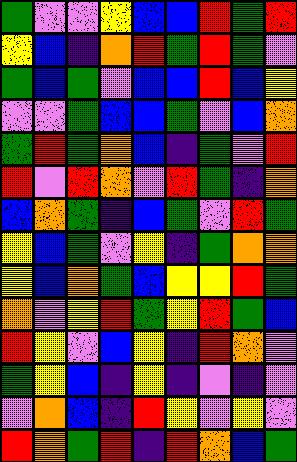[["green", "violet", "violet", "yellow", "blue", "blue", "red", "green", "red"], ["yellow", "blue", "indigo", "orange", "red", "green", "red", "green", "violet"], ["green", "blue", "green", "violet", "blue", "blue", "red", "blue", "yellow"], ["violet", "violet", "green", "blue", "blue", "green", "violet", "blue", "orange"], ["green", "red", "green", "orange", "blue", "indigo", "green", "violet", "red"], ["red", "violet", "red", "orange", "violet", "red", "green", "indigo", "orange"], ["blue", "orange", "green", "indigo", "blue", "green", "violet", "red", "green"], ["yellow", "blue", "green", "violet", "yellow", "indigo", "green", "orange", "orange"], ["yellow", "blue", "orange", "green", "blue", "yellow", "yellow", "red", "green"], ["orange", "violet", "yellow", "red", "green", "yellow", "red", "green", "blue"], ["red", "yellow", "violet", "blue", "yellow", "indigo", "red", "orange", "violet"], ["green", "yellow", "blue", "indigo", "yellow", "indigo", "violet", "indigo", "violet"], ["violet", "orange", "blue", "indigo", "red", "yellow", "violet", "yellow", "violet"], ["red", "orange", "green", "red", "indigo", "red", "orange", "blue", "green"]]